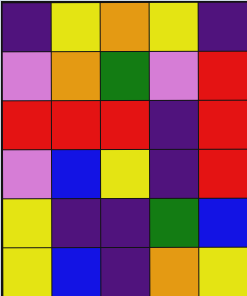[["indigo", "yellow", "orange", "yellow", "indigo"], ["violet", "orange", "green", "violet", "red"], ["red", "red", "red", "indigo", "red"], ["violet", "blue", "yellow", "indigo", "red"], ["yellow", "indigo", "indigo", "green", "blue"], ["yellow", "blue", "indigo", "orange", "yellow"]]